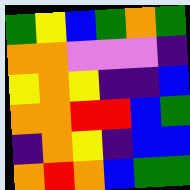[["green", "yellow", "blue", "green", "orange", "green"], ["orange", "orange", "violet", "violet", "violet", "indigo"], ["yellow", "orange", "yellow", "indigo", "indigo", "blue"], ["orange", "orange", "red", "red", "blue", "green"], ["indigo", "orange", "yellow", "indigo", "blue", "blue"], ["orange", "red", "orange", "blue", "green", "green"]]